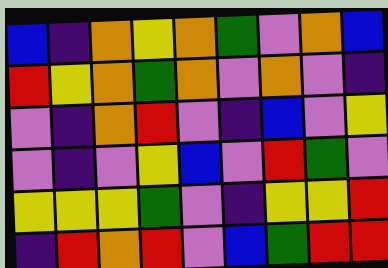[["blue", "indigo", "orange", "yellow", "orange", "green", "violet", "orange", "blue"], ["red", "yellow", "orange", "green", "orange", "violet", "orange", "violet", "indigo"], ["violet", "indigo", "orange", "red", "violet", "indigo", "blue", "violet", "yellow"], ["violet", "indigo", "violet", "yellow", "blue", "violet", "red", "green", "violet"], ["yellow", "yellow", "yellow", "green", "violet", "indigo", "yellow", "yellow", "red"], ["indigo", "red", "orange", "red", "violet", "blue", "green", "red", "red"]]